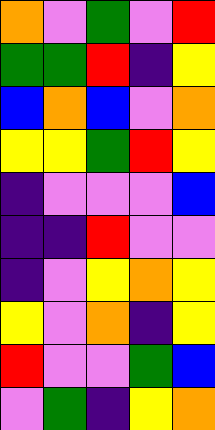[["orange", "violet", "green", "violet", "red"], ["green", "green", "red", "indigo", "yellow"], ["blue", "orange", "blue", "violet", "orange"], ["yellow", "yellow", "green", "red", "yellow"], ["indigo", "violet", "violet", "violet", "blue"], ["indigo", "indigo", "red", "violet", "violet"], ["indigo", "violet", "yellow", "orange", "yellow"], ["yellow", "violet", "orange", "indigo", "yellow"], ["red", "violet", "violet", "green", "blue"], ["violet", "green", "indigo", "yellow", "orange"]]